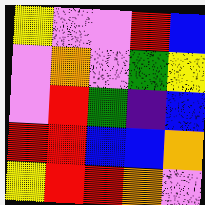[["yellow", "violet", "violet", "red", "blue"], ["violet", "orange", "violet", "green", "yellow"], ["violet", "red", "green", "indigo", "blue"], ["red", "red", "blue", "blue", "orange"], ["yellow", "red", "red", "orange", "violet"]]